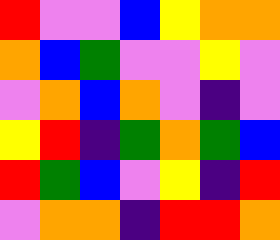[["red", "violet", "violet", "blue", "yellow", "orange", "orange"], ["orange", "blue", "green", "violet", "violet", "yellow", "violet"], ["violet", "orange", "blue", "orange", "violet", "indigo", "violet"], ["yellow", "red", "indigo", "green", "orange", "green", "blue"], ["red", "green", "blue", "violet", "yellow", "indigo", "red"], ["violet", "orange", "orange", "indigo", "red", "red", "orange"]]